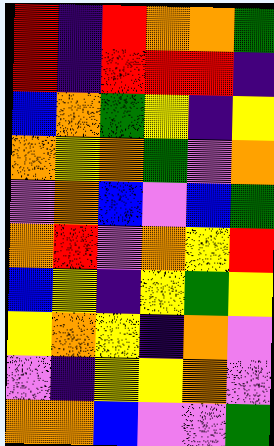[["red", "indigo", "red", "orange", "orange", "green"], ["red", "indigo", "red", "red", "red", "indigo"], ["blue", "orange", "green", "yellow", "indigo", "yellow"], ["orange", "yellow", "orange", "green", "violet", "orange"], ["violet", "orange", "blue", "violet", "blue", "green"], ["orange", "red", "violet", "orange", "yellow", "red"], ["blue", "yellow", "indigo", "yellow", "green", "yellow"], ["yellow", "orange", "yellow", "indigo", "orange", "violet"], ["violet", "indigo", "yellow", "yellow", "orange", "violet"], ["orange", "orange", "blue", "violet", "violet", "green"]]